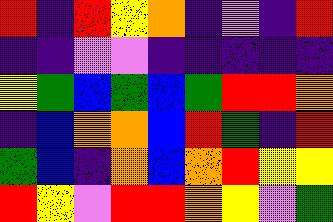[["red", "indigo", "red", "yellow", "orange", "indigo", "violet", "indigo", "red"], ["indigo", "indigo", "violet", "violet", "indigo", "indigo", "indigo", "indigo", "indigo"], ["yellow", "green", "blue", "green", "blue", "green", "red", "red", "orange"], ["indigo", "blue", "orange", "orange", "blue", "red", "green", "indigo", "red"], ["green", "blue", "indigo", "orange", "blue", "orange", "red", "yellow", "yellow"], ["red", "yellow", "violet", "red", "red", "orange", "yellow", "violet", "green"]]